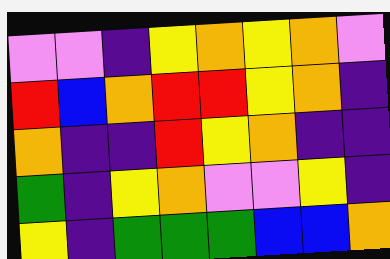[["violet", "violet", "indigo", "yellow", "orange", "yellow", "orange", "violet"], ["red", "blue", "orange", "red", "red", "yellow", "orange", "indigo"], ["orange", "indigo", "indigo", "red", "yellow", "orange", "indigo", "indigo"], ["green", "indigo", "yellow", "orange", "violet", "violet", "yellow", "indigo"], ["yellow", "indigo", "green", "green", "green", "blue", "blue", "orange"]]